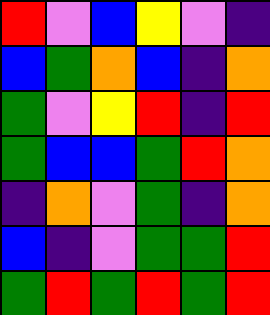[["red", "violet", "blue", "yellow", "violet", "indigo"], ["blue", "green", "orange", "blue", "indigo", "orange"], ["green", "violet", "yellow", "red", "indigo", "red"], ["green", "blue", "blue", "green", "red", "orange"], ["indigo", "orange", "violet", "green", "indigo", "orange"], ["blue", "indigo", "violet", "green", "green", "red"], ["green", "red", "green", "red", "green", "red"]]